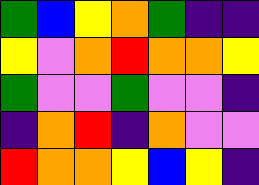[["green", "blue", "yellow", "orange", "green", "indigo", "indigo"], ["yellow", "violet", "orange", "red", "orange", "orange", "yellow"], ["green", "violet", "violet", "green", "violet", "violet", "indigo"], ["indigo", "orange", "red", "indigo", "orange", "violet", "violet"], ["red", "orange", "orange", "yellow", "blue", "yellow", "indigo"]]